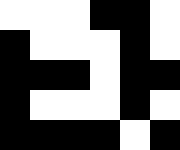[["white", "white", "white", "black", "black", "white"], ["black", "white", "white", "white", "black", "white"], ["black", "black", "black", "white", "black", "black"], ["black", "white", "white", "white", "black", "white"], ["black", "black", "black", "black", "white", "black"]]